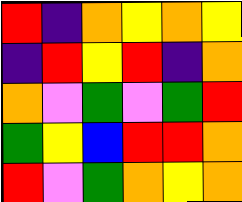[["red", "indigo", "orange", "yellow", "orange", "yellow"], ["indigo", "red", "yellow", "red", "indigo", "orange"], ["orange", "violet", "green", "violet", "green", "red"], ["green", "yellow", "blue", "red", "red", "orange"], ["red", "violet", "green", "orange", "yellow", "orange"]]